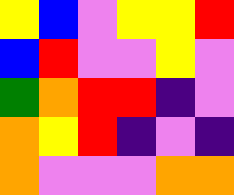[["yellow", "blue", "violet", "yellow", "yellow", "red"], ["blue", "red", "violet", "violet", "yellow", "violet"], ["green", "orange", "red", "red", "indigo", "violet"], ["orange", "yellow", "red", "indigo", "violet", "indigo"], ["orange", "violet", "violet", "violet", "orange", "orange"]]